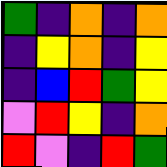[["green", "indigo", "orange", "indigo", "orange"], ["indigo", "yellow", "orange", "indigo", "yellow"], ["indigo", "blue", "red", "green", "yellow"], ["violet", "red", "yellow", "indigo", "orange"], ["red", "violet", "indigo", "red", "green"]]